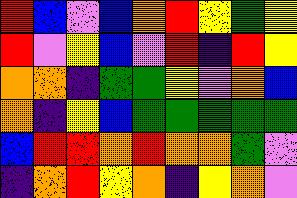[["red", "blue", "violet", "blue", "orange", "red", "yellow", "green", "yellow"], ["red", "violet", "yellow", "blue", "violet", "red", "indigo", "red", "yellow"], ["orange", "orange", "indigo", "green", "green", "yellow", "violet", "orange", "blue"], ["orange", "indigo", "yellow", "blue", "green", "green", "green", "green", "green"], ["blue", "red", "red", "orange", "red", "orange", "orange", "green", "violet"], ["indigo", "orange", "red", "yellow", "orange", "indigo", "yellow", "orange", "violet"]]